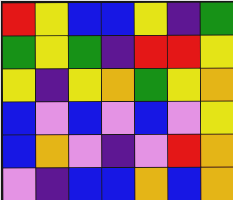[["red", "yellow", "blue", "blue", "yellow", "indigo", "green"], ["green", "yellow", "green", "indigo", "red", "red", "yellow"], ["yellow", "indigo", "yellow", "orange", "green", "yellow", "orange"], ["blue", "violet", "blue", "violet", "blue", "violet", "yellow"], ["blue", "orange", "violet", "indigo", "violet", "red", "orange"], ["violet", "indigo", "blue", "blue", "orange", "blue", "orange"]]